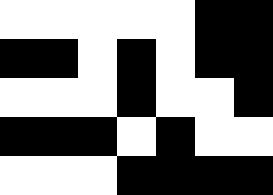[["white", "white", "white", "white", "white", "black", "black"], ["black", "black", "white", "black", "white", "black", "black"], ["white", "white", "white", "black", "white", "white", "black"], ["black", "black", "black", "white", "black", "white", "white"], ["white", "white", "white", "black", "black", "black", "black"]]